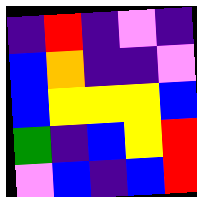[["indigo", "red", "indigo", "violet", "indigo"], ["blue", "orange", "indigo", "indigo", "violet"], ["blue", "yellow", "yellow", "yellow", "blue"], ["green", "indigo", "blue", "yellow", "red"], ["violet", "blue", "indigo", "blue", "red"]]